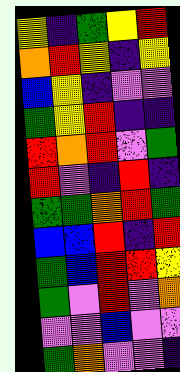[["yellow", "indigo", "green", "yellow", "red"], ["orange", "red", "yellow", "indigo", "yellow"], ["blue", "yellow", "indigo", "violet", "violet"], ["green", "yellow", "red", "indigo", "indigo"], ["red", "orange", "red", "violet", "green"], ["red", "violet", "indigo", "red", "indigo"], ["green", "green", "orange", "red", "green"], ["blue", "blue", "red", "indigo", "red"], ["green", "blue", "red", "red", "yellow"], ["green", "violet", "red", "violet", "orange"], ["violet", "violet", "blue", "violet", "violet"], ["green", "orange", "violet", "violet", "indigo"]]